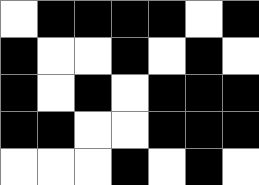[["white", "black", "black", "black", "black", "white", "black"], ["black", "white", "white", "black", "white", "black", "white"], ["black", "white", "black", "white", "black", "black", "black"], ["black", "black", "white", "white", "black", "black", "black"], ["white", "white", "white", "black", "white", "black", "white"]]